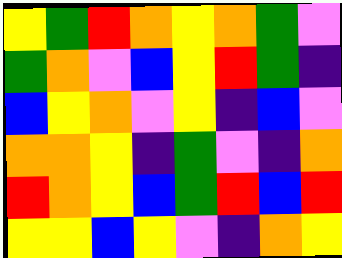[["yellow", "green", "red", "orange", "yellow", "orange", "green", "violet"], ["green", "orange", "violet", "blue", "yellow", "red", "green", "indigo"], ["blue", "yellow", "orange", "violet", "yellow", "indigo", "blue", "violet"], ["orange", "orange", "yellow", "indigo", "green", "violet", "indigo", "orange"], ["red", "orange", "yellow", "blue", "green", "red", "blue", "red"], ["yellow", "yellow", "blue", "yellow", "violet", "indigo", "orange", "yellow"]]